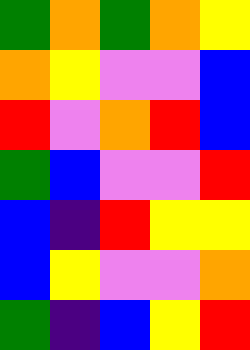[["green", "orange", "green", "orange", "yellow"], ["orange", "yellow", "violet", "violet", "blue"], ["red", "violet", "orange", "red", "blue"], ["green", "blue", "violet", "violet", "red"], ["blue", "indigo", "red", "yellow", "yellow"], ["blue", "yellow", "violet", "violet", "orange"], ["green", "indigo", "blue", "yellow", "red"]]